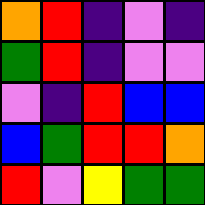[["orange", "red", "indigo", "violet", "indigo"], ["green", "red", "indigo", "violet", "violet"], ["violet", "indigo", "red", "blue", "blue"], ["blue", "green", "red", "red", "orange"], ["red", "violet", "yellow", "green", "green"]]